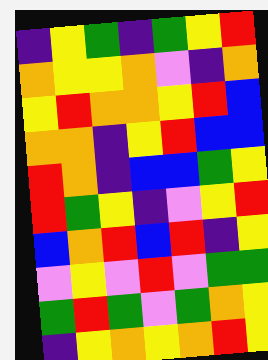[["indigo", "yellow", "green", "indigo", "green", "yellow", "red"], ["orange", "yellow", "yellow", "orange", "violet", "indigo", "orange"], ["yellow", "red", "orange", "orange", "yellow", "red", "blue"], ["orange", "orange", "indigo", "yellow", "red", "blue", "blue"], ["red", "orange", "indigo", "blue", "blue", "green", "yellow"], ["red", "green", "yellow", "indigo", "violet", "yellow", "red"], ["blue", "orange", "red", "blue", "red", "indigo", "yellow"], ["violet", "yellow", "violet", "red", "violet", "green", "green"], ["green", "red", "green", "violet", "green", "orange", "yellow"], ["indigo", "yellow", "orange", "yellow", "orange", "red", "yellow"]]